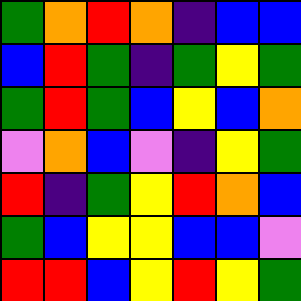[["green", "orange", "red", "orange", "indigo", "blue", "blue"], ["blue", "red", "green", "indigo", "green", "yellow", "green"], ["green", "red", "green", "blue", "yellow", "blue", "orange"], ["violet", "orange", "blue", "violet", "indigo", "yellow", "green"], ["red", "indigo", "green", "yellow", "red", "orange", "blue"], ["green", "blue", "yellow", "yellow", "blue", "blue", "violet"], ["red", "red", "blue", "yellow", "red", "yellow", "green"]]